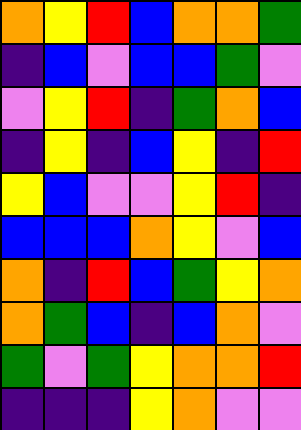[["orange", "yellow", "red", "blue", "orange", "orange", "green"], ["indigo", "blue", "violet", "blue", "blue", "green", "violet"], ["violet", "yellow", "red", "indigo", "green", "orange", "blue"], ["indigo", "yellow", "indigo", "blue", "yellow", "indigo", "red"], ["yellow", "blue", "violet", "violet", "yellow", "red", "indigo"], ["blue", "blue", "blue", "orange", "yellow", "violet", "blue"], ["orange", "indigo", "red", "blue", "green", "yellow", "orange"], ["orange", "green", "blue", "indigo", "blue", "orange", "violet"], ["green", "violet", "green", "yellow", "orange", "orange", "red"], ["indigo", "indigo", "indigo", "yellow", "orange", "violet", "violet"]]